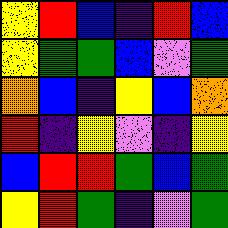[["yellow", "red", "blue", "indigo", "red", "blue"], ["yellow", "green", "green", "blue", "violet", "green"], ["orange", "blue", "indigo", "yellow", "blue", "orange"], ["red", "indigo", "yellow", "violet", "indigo", "yellow"], ["blue", "red", "red", "green", "blue", "green"], ["yellow", "red", "green", "indigo", "violet", "green"]]